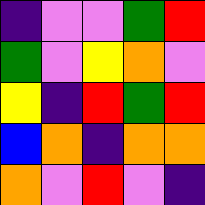[["indigo", "violet", "violet", "green", "red"], ["green", "violet", "yellow", "orange", "violet"], ["yellow", "indigo", "red", "green", "red"], ["blue", "orange", "indigo", "orange", "orange"], ["orange", "violet", "red", "violet", "indigo"]]